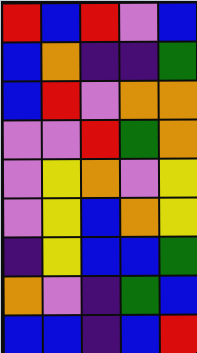[["red", "blue", "red", "violet", "blue"], ["blue", "orange", "indigo", "indigo", "green"], ["blue", "red", "violet", "orange", "orange"], ["violet", "violet", "red", "green", "orange"], ["violet", "yellow", "orange", "violet", "yellow"], ["violet", "yellow", "blue", "orange", "yellow"], ["indigo", "yellow", "blue", "blue", "green"], ["orange", "violet", "indigo", "green", "blue"], ["blue", "blue", "indigo", "blue", "red"]]